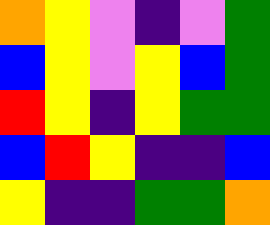[["orange", "yellow", "violet", "indigo", "violet", "green"], ["blue", "yellow", "violet", "yellow", "blue", "green"], ["red", "yellow", "indigo", "yellow", "green", "green"], ["blue", "red", "yellow", "indigo", "indigo", "blue"], ["yellow", "indigo", "indigo", "green", "green", "orange"]]